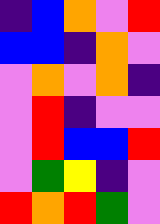[["indigo", "blue", "orange", "violet", "red"], ["blue", "blue", "indigo", "orange", "violet"], ["violet", "orange", "violet", "orange", "indigo"], ["violet", "red", "indigo", "violet", "violet"], ["violet", "red", "blue", "blue", "red"], ["violet", "green", "yellow", "indigo", "violet"], ["red", "orange", "red", "green", "violet"]]